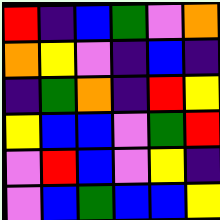[["red", "indigo", "blue", "green", "violet", "orange"], ["orange", "yellow", "violet", "indigo", "blue", "indigo"], ["indigo", "green", "orange", "indigo", "red", "yellow"], ["yellow", "blue", "blue", "violet", "green", "red"], ["violet", "red", "blue", "violet", "yellow", "indigo"], ["violet", "blue", "green", "blue", "blue", "yellow"]]